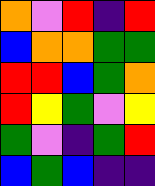[["orange", "violet", "red", "indigo", "red"], ["blue", "orange", "orange", "green", "green"], ["red", "red", "blue", "green", "orange"], ["red", "yellow", "green", "violet", "yellow"], ["green", "violet", "indigo", "green", "red"], ["blue", "green", "blue", "indigo", "indigo"]]